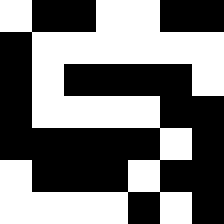[["white", "black", "black", "white", "white", "black", "black"], ["black", "white", "white", "white", "white", "white", "white"], ["black", "white", "black", "black", "black", "black", "white"], ["black", "white", "white", "white", "white", "black", "black"], ["black", "black", "black", "black", "black", "white", "black"], ["white", "black", "black", "black", "white", "black", "black"], ["white", "white", "white", "white", "black", "white", "black"]]